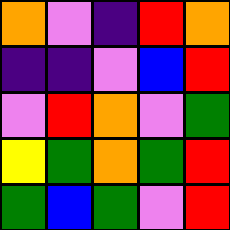[["orange", "violet", "indigo", "red", "orange"], ["indigo", "indigo", "violet", "blue", "red"], ["violet", "red", "orange", "violet", "green"], ["yellow", "green", "orange", "green", "red"], ["green", "blue", "green", "violet", "red"]]